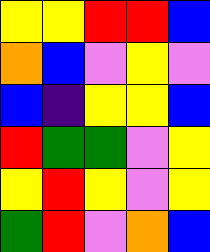[["yellow", "yellow", "red", "red", "blue"], ["orange", "blue", "violet", "yellow", "violet"], ["blue", "indigo", "yellow", "yellow", "blue"], ["red", "green", "green", "violet", "yellow"], ["yellow", "red", "yellow", "violet", "yellow"], ["green", "red", "violet", "orange", "blue"]]